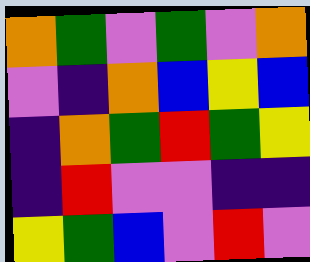[["orange", "green", "violet", "green", "violet", "orange"], ["violet", "indigo", "orange", "blue", "yellow", "blue"], ["indigo", "orange", "green", "red", "green", "yellow"], ["indigo", "red", "violet", "violet", "indigo", "indigo"], ["yellow", "green", "blue", "violet", "red", "violet"]]